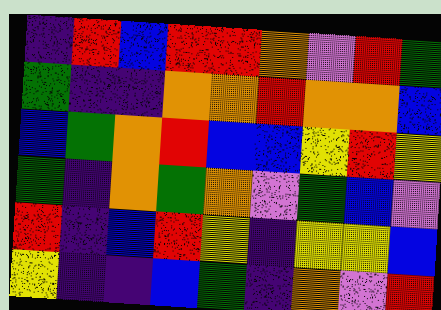[["indigo", "red", "blue", "red", "red", "orange", "violet", "red", "green"], ["green", "indigo", "indigo", "orange", "orange", "red", "orange", "orange", "blue"], ["blue", "green", "orange", "red", "blue", "blue", "yellow", "red", "yellow"], ["green", "indigo", "orange", "green", "orange", "violet", "green", "blue", "violet"], ["red", "indigo", "blue", "red", "yellow", "indigo", "yellow", "yellow", "blue"], ["yellow", "indigo", "indigo", "blue", "green", "indigo", "orange", "violet", "red"]]